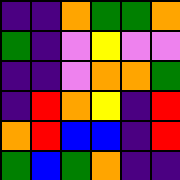[["indigo", "indigo", "orange", "green", "green", "orange"], ["green", "indigo", "violet", "yellow", "violet", "violet"], ["indigo", "indigo", "violet", "orange", "orange", "green"], ["indigo", "red", "orange", "yellow", "indigo", "red"], ["orange", "red", "blue", "blue", "indigo", "red"], ["green", "blue", "green", "orange", "indigo", "indigo"]]